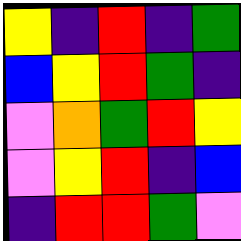[["yellow", "indigo", "red", "indigo", "green"], ["blue", "yellow", "red", "green", "indigo"], ["violet", "orange", "green", "red", "yellow"], ["violet", "yellow", "red", "indigo", "blue"], ["indigo", "red", "red", "green", "violet"]]